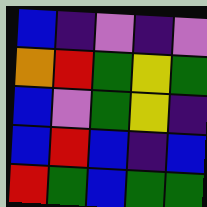[["blue", "indigo", "violet", "indigo", "violet"], ["orange", "red", "green", "yellow", "green"], ["blue", "violet", "green", "yellow", "indigo"], ["blue", "red", "blue", "indigo", "blue"], ["red", "green", "blue", "green", "green"]]